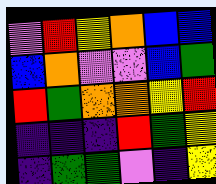[["violet", "red", "yellow", "orange", "blue", "blue"], ["blue", "orange", "violet", "violet", "blue", "green"], ["red", "green", "orange", "orange", "yellow", "red"], ["indigo", "indigo", "indigo", "red", "green", "yellow"], ["indigo", "green", "green", "violet", "indigo", "yellow"]]